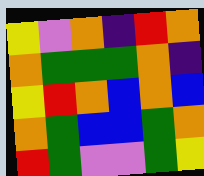[["yellow", "violet", "orange", "indigo", "red", "orange"], ["orange", "green", "green", "green", "orange", "indigo"], ["yellow", "red", "orange", "blue", "orange", "blue"], ["orange", "green", "blue", "blue", "green", "orange"], ["red", "green", "violet", "violet", "green", "yellow"]]